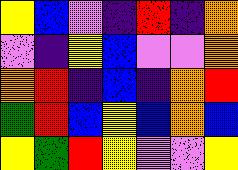[["yellow", "blue", "violet", "indigo", "red", "indigo", "orange"], ["violet", "indigo", "yellow", "blue", "violet", "violet", "orange"], ["orange", "red", "indigo", "blue", "indigo", "orange", "red"], ["green", "red", "blue", "yellow", "blue", "orange", "blue"], ["yellow", "green", "red", "yellow", "violet", "violet", "yellow"]]